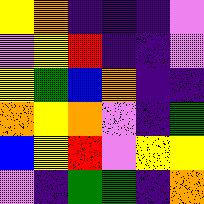[["yellow", "orange", "indigo", "indigo", "indigo", "violet"], ["violet", "yellow", "red", "indigo", "indigo", "violet"], ["yellow", "green", "blue", "orange", "indigo", "indigo"], ["orange", "yellow", "orange", "violet", "indigo", "green"], ["blue", "yellow", "red", "violet", "yellow", "yellow"], ["violet", "indigo", "green", "green", "indigo", "orange"]]